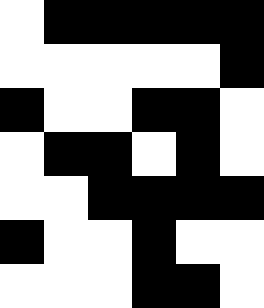[["white", "black", "black", "black", "black", "black"], ["white", "white", "white", "white", "white", "black"], ["black", "white", "white", "black", "black", "white"], ["white", "black", "black", "white", "black", "white"], ["white", "white", "black", "black", "black", "black"], ["black", "white", "white", "black", "white", "white"], ["white", "white", "white", "black", "black", "white"]]